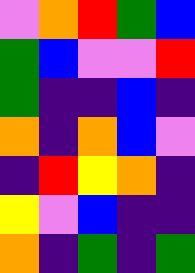[["violet", "orange", "red", "green", "blue"], ["green", "blue", "violet", "violet", "red"], ["green", "indigo", "indigo", "blue", "indigo"], ["orange", "indigo", "orange", "blue", "violet"], ["indigo", "red", "yellow", "orange", "indigo"], ["yellow", "violet", "blue", "indigo", "indigo"], ["orange", "indigo", "green", "indigo", "green"]]